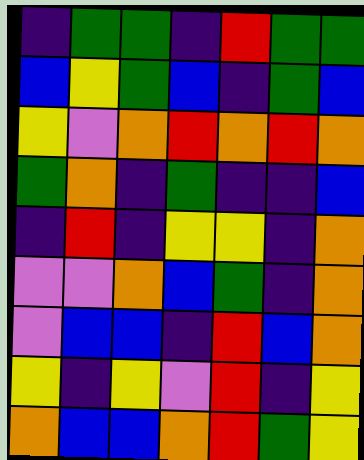[["indigo", "green", "green", "indigo", "red", "green", "green"], ["blue", "yellow", "green", "blue", "indigo", "green", "blue"], ["yellow", "violet", "orange", "red", "orange", "red", "orange"], ["green", "orange", "indigo", "green", "indigo", "indigo", "blue"], ["indigo", "red", "indigo", "yellow", "yellow", "indigo", "orange"], ["violet", "violet", "orange", "blue", "green", "indigo", "orange"], ["violet", "blue", "blue", "indigo", "red", "blue", "orange"], ["yellow", "indigo", "yellow", "violet", "red", "indigo", "yellow"], ["orange", "blue", "blue", "orange", "red", "green", "yellow"]]